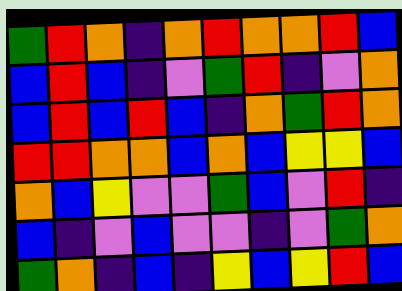[["green", "red", "orange", "indigo", "orange", "red", "orange", "orange", "red", "blue"], ["blue", "red", "blue", "indigo", "violet", "green", "red", "indigo", "violet", "orange"], ["blue", "red", "blue", "red", "blue", "indigo", "orange", "green", "red", "orange"], ["red", "red", "orange", "orange", "blue", "orange", "blue", "yellow", "yellow", "blue"], ["orange", "blue", "yellow", "violet", "violet", "green", "blue", "violet", "red", "indigo"], ["blue", "indigo", "violet", "blue", "violet", "violet", "indigo", "violet", "green", "orange"], ["green", "orange", "indigo", "blue", "indigo", "yellow", "blue", "yellow", "red", "blue"]]